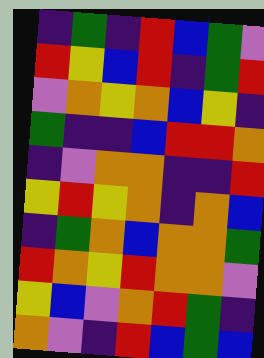[["indigo", "green", "indigo", "red", "blue", "green", "violet"], ["red", "yellow", "blue", "red", "indigo", "green", "red"], ["violet", "orange", "yellow", "orange", "blue", "yellow", "indigo"], ["green", "indigo", "indigo", "blue", "red", "red", "orange"], ["indigo", "violet", "orange", "orange", "indigo", "indigo", "red"], ["yellow", "red", "yellow", "orange", "indigo", "orange", "blue"], ["indigo", "green", "orange", "blue", "orange", "orange", "green"], ["red", "orange", "yellow", "red", "orange", "orange", "violet"], ["yellow", "blue", "violet", "orange", "red", "green", "indigo"], ["orange", "violet", "indigo", "red", "blue", "green", "blue"]]